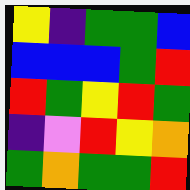[["yellow", "indigo", "green", "green", "blue"], ["blue", "blue", "blue", "green", "red"], ["red", "green", "yellow", "red", "green"], ["indigo", "violet", "red", "yellow", "orange"], ["green", "orange", "green", "green", "red"]]